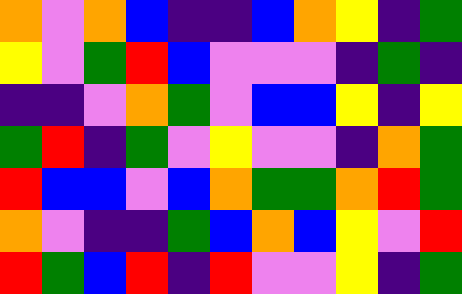[["orange", "violet", "orange", "blue", "indigo", "indigo", "blue", "orange", "yellow", "indigo", "green"], ["yellow", "violet", "green", "red", "blue", "violet", "violet", "violet", "indigo", "green", "indigo"], ["indigo", "indigo", "violet", "orange", "green", "violet", "blue", "blue", "yellow", "indigo", "yellow"], ["green", "red", "indigo", "green", "violet", "yellow", "violet", "violet", "indigo", "orange", "green"], ["red", "blue", "blue", "violet", "blue", "orange", "green", "green", "orange", "red", "green"], ["orange", "violet", "indigo", "indigo", "green", "blue", "orange", "blue", "yellow", "violet", "red"], ["red", "green", "blue", "red", "indigo", "red", "violet", "violet", "yellow", "indigo", "green"]]